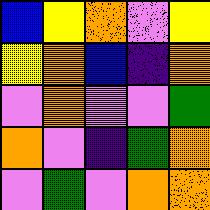[["blue", "yellow", "orange", "violet", "yellow"], ["yellow", "orange", "blue", "indigo", "orange"], ["violet", "orange", "violet", "violet", "green"], ["orange", "violet", "indigo", "green", "orange"], ["violet", "green", "violet", "orange", "orange"]]